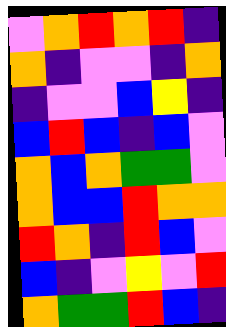[["violet", "orange", "red", "orange", "red", "indigo"], ["orange", "indigo", "violet", "violet", "indigo", "orange"], ["indigo", "violet", "violet", "blue", "yellow", "indigo"], ["blue", "red", "blue", "indigo", "blue", "violet"], ["orange", "blue", "orange", "green", "green", "violet"], ["orange", "blue", "blue", "red", "orange", "orange"], ["red", "orange", "indigo", "red", "blue", "violet"], ["blue", "indigo", "violet", "yellow", "violet", "red"], ["orange", "green", "green", "red", "blue", "indigo"]]